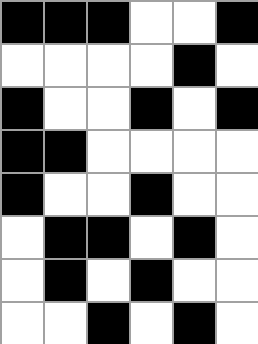[["black", "black", "black", "white", "white", "black"], ["white", "white", "white", "white", "black", "white"], ["black", "white", "white", "black", "white", "black"], ["black", "black", "white", "white", "white", "white"], ["black", "white", "white", "black", "white", "white"], ["white", "black", "black", "white", "black", "white"], ["white", "black", "white", "black", "white", "white"], ["white", "white", "black", "white", "black", "white"]]